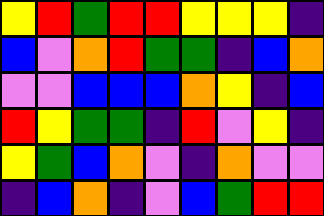[["yellow", "red", "green", "red", "red", "yellow", "yellow", "yellow", "indigo"], ["blue", "violet", "orange", "red", "green", "green", "indigo", "blue", "orange"], ["violet", "violet", "blue", "blue", "blue", "orange", "yellow", "indigo", "blue"], ["red", "yellow", "green", "green", "indigo", "red", "violet", "yellow", "indigo"], ["yellow", "green", "blue", "orange", "violet", "indigo", "orange", "violet", "violet"], ["indigo", "blue", "orange", "indigo", "violet", "blue", "green", "red", "red"]]